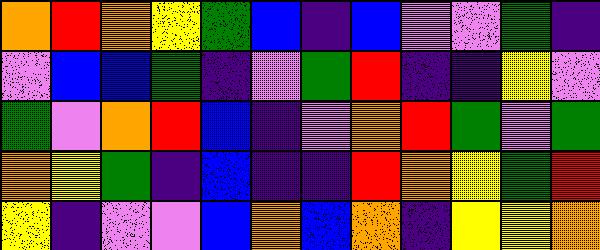[["orange", "red", "orange", "yellow", "green", "blue", "indigo", "blue", "violet", "violet", "green", "indigo"], ["violet", "blue", "blue", "green", "indigo", "violet", "green", "red", "indigo", "indigo", "yellow", "violet"], ["green", "violet", "orange", "red", "blue", "indigo", "violet", "orange", "red", "green", "violet", "green"], ["orange", "yellow", "green", "indigo", "blue", "indigo", "indigo", "red", "orange", "yellow", "green", "red"], ["yellow", "indigo", "violet", "violet", "blue", "orange", "blue", "orange", "indigo", "yellow", "yellow", "orange"]]